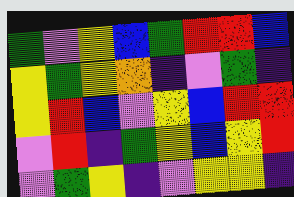[["green", "violet", "yellow", "blue", "green", "red", "red", "blue"], ["yellow", "green", "yellow", "orange", "indigo", "violet", "green", "indigo"], ["yellow", "red", "blue", "violet", "yellow", "blue", "red", "red"], ["violet", "red", "indigo", "green", "yellow", "blue", "yellow", "red"], ["violet", "green", "yellow", "indigo", "violet", "yellow", "yellow", "indigo"]]